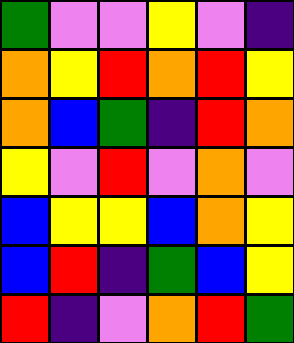[["green", "violet", "violet", "yellow", "violet", "indigo"], ["orange", "yellow", "red", "orange", "red", "yellow"], ["orange", "blue", "green", "indigo", "red", "orange"], ["yellow", "violet", "red", "violet", "orange", "violet"], ["blue", "yellow", "yellow", "blue", "orange", "yellow"], ["blue", "red", "indigo", "green", "blue", "yellow"], ["red", "indigo", "violet", "orange", "red", "green"]]